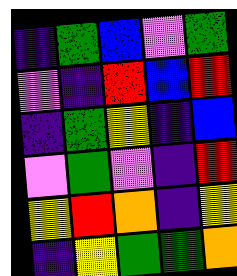[["indigo", "green", "blue", "violet", "green"], ["violet", "indigo", "red", "blue", "red"], ["indigo", "green", "yellow", "indigo", "blue"], ["violet", "green", "violet", "indigo", "red"], ["yellow", "red", "orange", "indigo", "yellow"], ["indigo", "yellow", "green", "green", "orange"]]